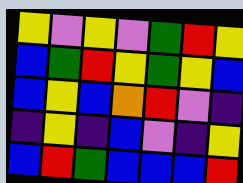[["yellow", "violet", "yellow", "violet", "green", "red", "yellow"], ["blue", "green", "red", "yellow", "green", "yellow", "blue"], ["blue", "yellow", "blue", "orange", "red", "violet", "indigo"], ["indigo", "yellow", "indigo", "blue", "violet", "indigo", "yellow"], ["blue", "red", "green", "blue", "blue", "blue", "red"]]